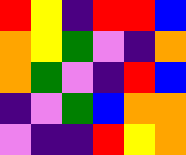[["red", "yellow", "indigo", "red", "red", "blue"], ["orange", "yellow", "green", "violet", "indigo", "orange"], ["orange", "green", "violet", "indigo", "red", "blue"], ["indigo", "violet", "green", "blue", "orange", "orange"], ["violet", "indigo", "indigo", "red", "yellow", "orange"]]